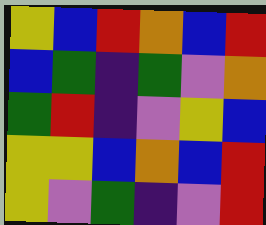[["yellow", "blue", "red", "orange", "blue", "red"], ["blue", "green", "indigo", "green", "violet", "orange"], ["green", "red", "indigo", "violet", "yellow", "blue"], ["yellow", "yellow", "blue", "orange", "blue", "red"], ["yellow", "violet", "green", "indigo", "violet", "red"]]